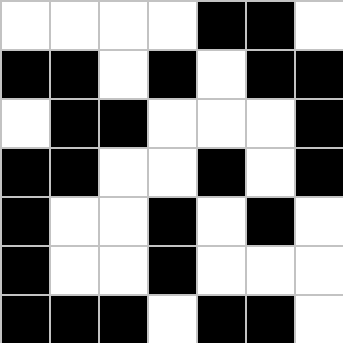[["white", "white", "white", "white", "black", "black", "white"], ["black", "black", "white", "black", "white", "black", "black"], ["white", "black", "black", "white", "white", "white", "black"], ["black", "black", "white", "white", "black", "white", "black"], ["black", "white", "white", "black", "white", "black", "white"], ["black", "white", "white", "black", "white", "white", "white"], ["black", "black", "black", "white", "black", "black", "white"]]